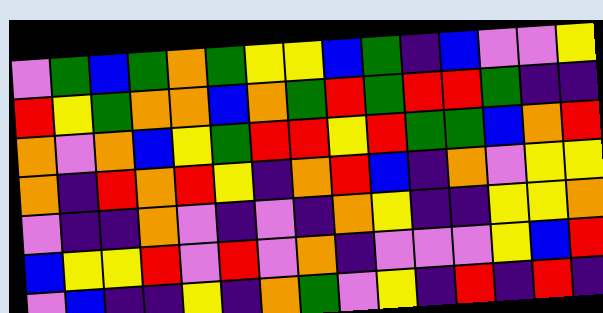[["violet", "green", "blue", "green", "orange", "green", "yellow", "yellow", "blue", "green", "indigo", "blue", "violet", "violet", "yellow"], ["red", "yellow", "green", "orange", "orange", "blue", "orange", "green", "red", "green", "red", "red", "green", "indigo", "indigo"], ["orange", "violet", "orange", "blue", "yellow", "green", "red", "red", "yellow", "red", "green", "green", "blue", "orange", "red"], ["orange", "indigo", "red", "orange", "red", "yellow", "indigo", "orange", "red", "blue", "indigo", "orange", "violet", "yellow", "yellow"], ["violet", "indigo", "indigo", "orange", "violet", "indigo", "violet", "indigo", "orange", "yellow", "indigo", "indigo", "yellow", "yellow", "orange"], ["blue", "yellow", "yellow", "red", "violet", "red", "violet", "orange", "indigo", "violet", "violet", "violet", "yellow", "blue", "red"], ["violet", "blue", "indigo", "indigo", "yellow", "indigo", "orange", "green", "violet", "yellow", "indigo", "red", "indigo", "red", "indigo"]]